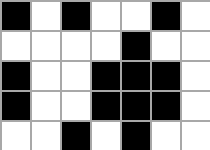[["black", "white", "black", "white", "white", "black", "white"], ["white", "white", "white", "white", "black", "white", "white"], ["black", "white", "white", "black", "black", "black", "white"], ["black", "white", "white", "black", "black", "black", "white"], ["white", "white", "black", "white", "black", "white", "white"]]